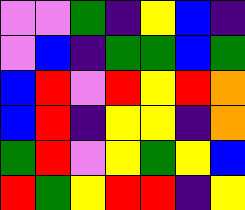[["violet", "violet", "green", "indigo", "yellow", "blue", "indigo"], ["violet", "blue", "indigo", "green", "green", "blue", "green"], ["blue", "red", "violet", "red", "yellow", "red", "orange"], ["blue", "red", "indigo", "yellow", "yellow", "indigo", "orange"], ["green", "red", "violet", "yellow", "green", "yellow", "blue"], ["red", "green", "yellow", "red", "red", "indigo", "yellow"]]